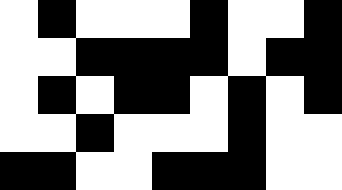[["white", "black", "white", "white", "white", "black", "white", "white", "black"], ["white", "white", "black", "black", "black", "black", "white", "black", "black"], ["white", "black", "white", "black", "black", "white", "black", "white", "black"], ["white", "white", "black", "white", "white", "white", "black", "white", "white"], ["black", "black", "white", "white", "black", "black", "black", "white", "white"]]